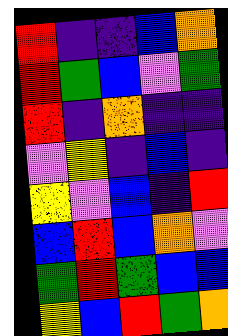[["red", "indigo", "indigo", "blue", "orange"], ["red", "green", "blue", "violet", "green"], ["red", "indigo", "orange", "indigo", "indigo"], ["violet", "yellow", "indigo", "blue", "indigo"], ["yellow", "violet", "blue", "indigo", "red"], ["blue", "red", "blue", "orange", "violet"], ["green", "red", "green", "blue", "blue"], ["yellow", "blue", "red", "green", "orange"]]